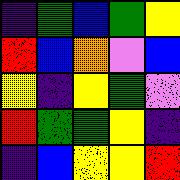[["indigo", "green", "blue", "green", "yellow"], ["red", "blue", "orange", "violet", "blue"], ["yellow", "indigo", "yellow", "green", "violet"], ["red", "green", "green", "yellow", "indigo"], ["indigo", "blue", "yellow", "yellow", "red"]]